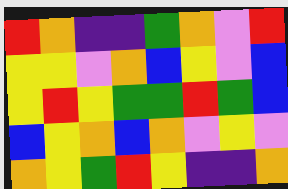[["red", "orange", "indigo", "indigo", "green", "orange", "violet", "red"], ["yellow", "yellow", "violet", "orange", "blue", "yellow", "violet", "blue"], ["yellow", "red", "yellow", "green", "green", "red", "green", "blue"], ["blue", "yellow", "orange", "blue", "orange", "violet", "yellow", "violet"], ["orange", "yellow", "green", "red", "yellow", "indigo", "indigo", "orange"]]